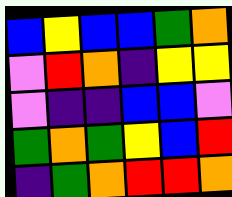[["blue", "yellow", "blue", "blue", "green", "orange"], ["violet", "red", "orange", "indigo", "yellow", "yellow"], ["violet", "indigo", "indigo", "blue", "blue", "violet"], ["green", "orange", "green", "yellow", "blue", "red"], ["indigo", "green", "orange", "red", "red", "orange"]]